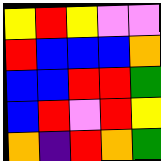[["yellow", "red", "yellow", "violet", "violet"], ["red", "blue", "blue", "blue", "orange"], ["blue", "blue", "red", "red", "green"], ["blue", "red", "violet", "red", "yellow"], ["orange", "indigo", "red", "orange", "green"]]